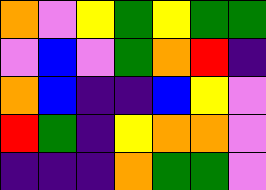[["orange", "violet", "yellow", "green", "yellow", "green", "green"], ["violet", "blue", "violet", "green", "orange", "red", "indigo"], ["orange", "blue", "indigo", "indigo", "blue", "yellow", "violet"], ["red", "green", "indigo", "yellow", "orange", "orange", "violet"], ["indigo", "indigo", "indigo", "orange", "green", "green", "violet"]]